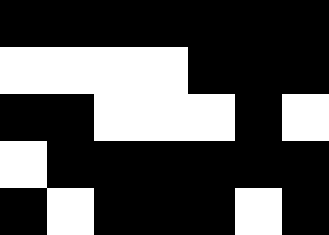[["black", "black", "black", "black", "black", "black", "black"], ["white", "white", "white", "white", "black", "black", "black"], ["black", "black", "white", "white", "white", "black", "white"], ["white", "black", "black", "black", "black", "black", "black"], ["black", "white", "black", "black", "black", "white", "black"]]